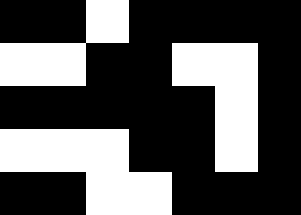[["black", "black", "white", "black", "black", "black", "black"], ["white", "white", "black", "black", "white", "white", "black"], ["black", "black", "black", "black", "black", "white", "black"], ["white", "white", "white", "black", "black", "white", "black"], ["black", "black", "white", "white", "black", "black", "black"]]